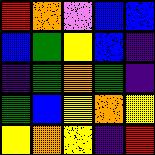[["red", "orange", "violet", "blue", "blue"], ["blue", "green", "yellow", "blue", "indigo"], ["indigo", "green", "orange", "green", "indigo"], ["green", "blue", "yellow", "orange", "yellow"], ["yellow", "orange", "yellow", "indigo", "red"]]